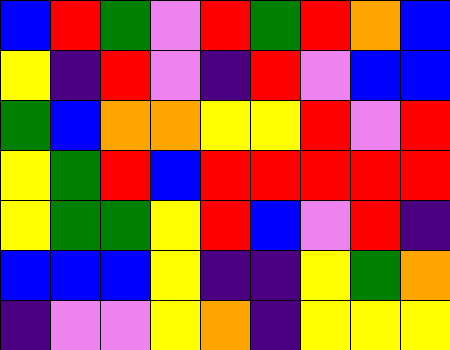[["blue", "red", "green", "violet", "red", "green", "red", "orange", "blue"], ["yellow", "indigo", "red", "violet", "indigo", "red", "violet", "blue", "blue"], ["green", "blue", "orange", "orange", "yellow", "yellow", "red", "violet", "red"], ["yellow", "green", "red", "blue", "red", "red", "red", "red", "red"], ["yellow", "green", "green", "yellow", "red", "blue", "violet", "red", "indigo"], ["blue", "blue", "blue", "yellow", "indigo", "indigo", "yellow", "green", "orange"], ["indigo", "violet", "violet", "yellow", "orange", "indigo", "yellow", "yellow", "yellow"]]